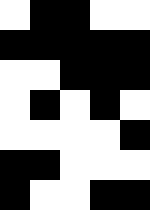[["white", "black", "black", "white", "white"], ["black", "black", "black", "black", "black"], ["white", "white", "black", "black", "black"], ["white", "black", "white", "black", "white"], ["white", "white", "white", "white", "black"], ["black", "black", "white", "white", "white"], ["black", "white", "white", "black", "black"]]